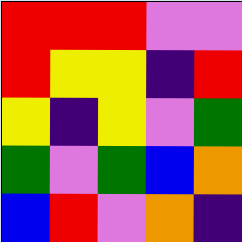[["red", "red", "red", "violet", "violet"], ["red", "yellow", "yellow", "indigo", "red"], ["yellow", "indigo", "yellow", "violet", "green"], ["green", "violet", "green", "blue", "orange"], ["blue", "red", "violet", "orange", "indigo"]]